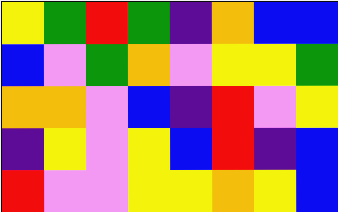[["yellow", "green", "red", "green", "indigo", "orange", "blue", "blue"], ["blue", "violet", "green", "orange", "violet", "yellow", "yellow", "green"], ["orange", "orange", "violet", "blue", "indigo", "red", "violet", "yellow"], ["indigo", "yellow", "violet", "yellow", "blue", "red", "indigo", "blue"], ["red", "violet", "violet", "yellow", "yellow", "orange", "yellow", "blue"]]